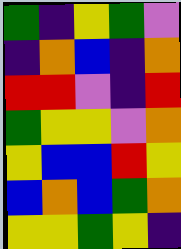[["green", "indigo", "yellow", "green", "violet"], ["indigo", "orange", "blue", "indigo", "orange"], ["red", "red", "violet", "indigo", "red"], ["green", "yellow", "yellow", "violet", "orange"], ["yellow", "blue", "blue", "red", "yellow"], ["blue", "orange", "blue", "green", "orange"], ["yellow", "yellow", "green", "yellow", "indigo"]]